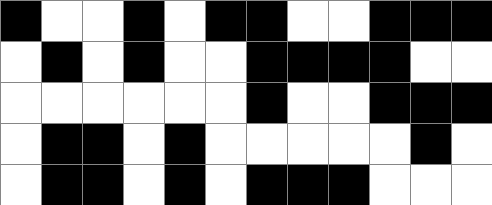[["black", "white", "white", "black", "white", "black", "black", "white", "white", "black", "black", "black"], ["white", "black", "white", "black", "white", "white", "black", "black", "black", "black", "white", "white"], ["white", "white", "white", "white", "white", "white", "black", "white", "white", "black", "black", "black"], ["white", "black", "black", "white", "black", "white", "white", "white", "white", "white", "black", "white"], ["white", "black", "black", "white", "black", "white", "black", "black", "black", "white", "white", "white"]]